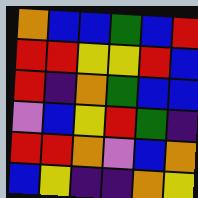[["orange", "blue", "blue", "green", "blue", "red"], ["red", "red", "yellow", "yellow", "red", "blue"], ["red", "indigo", "orange", "green", "blue", "blue"], ["violet", "blue", "yellow", "red", "green", "indigo"], ["red", "red", "orange", "violet", "blue", "orange"], ["blue", "yellow", "indigo", "indigo", "orange", "yellow"]]